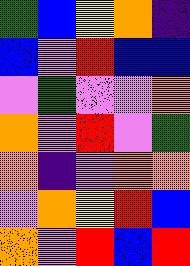[["green", "blue", "yellow", "orange", "indigo"], ["blue", "violet", "red", "blue", "blue"], ["violet", "green", "violet", "violet", "orange"], ["orange", "violet", "red", "violet", "green"], ["orange", "indigo", "violet", "orange", "orange"], ["violet", "orange", "yellow", "red", "blue"], ["orange", "violet", "red", "blue", "red"]]